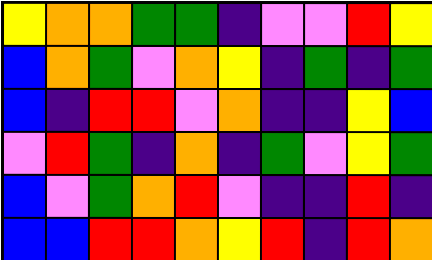[["yellow", "orange", "orange", "green", "green", "indigo", "violet", "violet", "red", "yellow"], ["blue", "orange", "green", "violet", "orange", "yellow", "indigo", "green", "indigo", "green"], ["blue", "indigo", "red", "red", "violet", "orange", "indigo", "indigo", "yellow", "blue"], ["violet", "red", "green", "indigo", "orange", "indigo", "green", "violet", "yellow", "green"], ["blue", "violet", "green", "orange", "red", "violet", "indigo", "indigo", "red", "indigo"], ["blue", "blue", "red", "red", "orange", "yellow", "red", "indigo", "red", "orange"]]